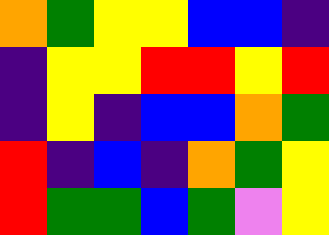[["orange", "green", "yellow", "yellow", "blue", "blue", "indigo"], ["indigo", "yellow", "yellow", "red", "red", "yellow", "red"], ["indigo", "yellow", "indigo", "blue", "blue", "orange", "green"], ["red", "indigo", "blue", "indigo", "orange", "green", "yellow"], ["red", "green", "green", "blue", "green", "violet", "yellow"]]